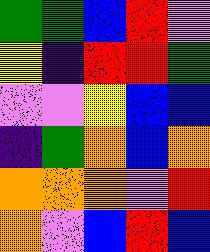[["green", "green", "blue", "red", "violet"], ["yellow", "indigo", "red", "red", "green"], ["violet", "violet", "yellow", "blue", "blue"], ["indigo", "green", "orange", "blue", "orange"], ["orange", "orange", "orange", "violet", "red"], ["orange", "violet", "blue", "red", "blue"]]